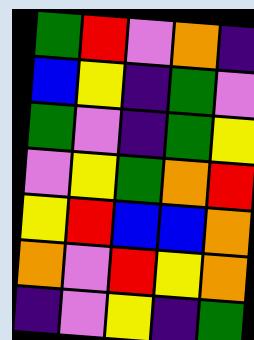[["green", "red", "violet", "orange", "indigo"], ["blue", "yellow", "indigo", "green", "violet"], ["green", "violet", "indigo", "green", "yellow"], ["violet", "yellow", "green", "orange", "red"], ["yellow", "red", "blue", "blue", "orange"], ["orange", "violet", "red", "yellow", "orange"], ["indigo", "violet", "yellow", "indigo", "green"]]